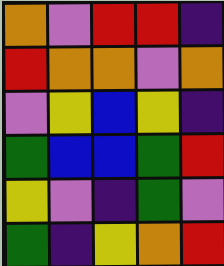[["orange", "violet", "red", "red", "indigo"], ["red", "orange", "orange", "violet", "orange"], ["violet", "yellow", "blue", "yellow", "indigo"], ["green", "blue", "blue", "green", "red"], ["yellow", "violet", "indigo", "green", "violet"], ["green", "indigo", "yellow", "orange", "red"]]